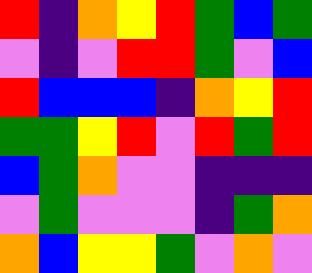[["red", "indigo", "orange", "yellow", "red", "green", "blue", "green"], ["violet", "indigo", "violet", "red", "red", "green", "violet", "blue"], ["red", "blue", "blue", "blue", "indigo", "orange", "yellow", "red"], ["green", "green", "yellow", "red", "violet", "red", "green", "red"], ["blue", "green", "orange", "violet", "violet", "indigo", "indigo", "indigo"], ["violet", "green", "violet", "violet", "violet", "indigo", "green", "orange"], ["orange", "blue", "yellow", "yellow", "green", "violet", "orange", "violet"]]